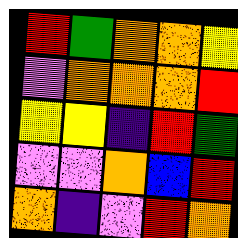[["red", "green", "orange", "orange", "yellow"], ["violet", "orange", "orange", "orange", "red"], ["yellow", "yellow", "indigo", "red", "green"], ["violet", "violet", "orange", "blue", "red"], ["orange", "indigo", "violet", "red", "orange"]]